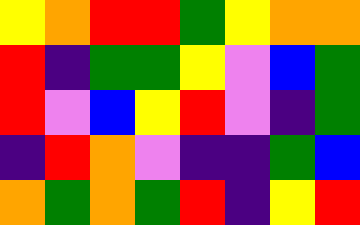[["yellow", "orange", "red", "red", "green", "yellow", "orange", "orange"], ["red", "indigo", "green", "green", "yellow", "violet", "blue", "green"], ["red", "violet", "blue", "yellow", "red", "violet", "indigo", "green"], ["indigo", "red", "orange", "violet", "indigo", "indigo", "green", "blue"], ["orange", "green", "orange", "green", "red", "indigo", "yellow", "red"]]